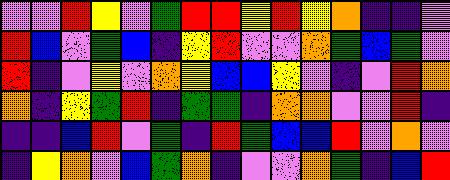[["violet", "violet", "red", "yellow", "violet", "green", "red", "red", "yellow", "red", "yellow", "orange", "indigo", "indigo", "violet"], ["red", "blue", "violet", "green", "blue", "indigo", "yellow", "red", "violet", "violet", "orange", "green", "blue", "green", "violet"], ["red", "indigo", "violet", "yellow", "violet", "orange", "yellow", "blue", "blue", "yellow", "violet", "indigo", "violet", "red", "orange"], ["orange", "indigo", "yellow", "green", "red", "indigo", "green", "green", "indigo", "orange", "orange", "violet", "violet", "red", "indigo"], ["indigo", "indigo", "blue", "red", "violet", "green", "indigo", "red", "green", "blue", "blue", "red", "violet", "orange", "violet"], ["indigo", "yellow", "orange", "violet", "blue", "green", "orange", "indigo", "violet", "violet", "orange", "green", "indigo", "blue", "red"]]